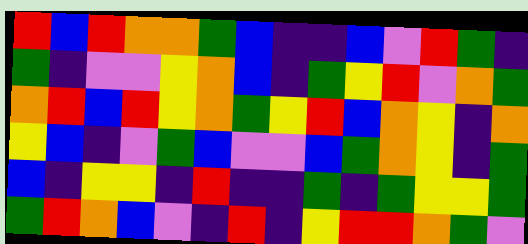[["red", "blue", "red", "orange", "orange", "green", "blue", "indigo", "indigo", "blue", "violet", "red", "green", "indigo"], ["green", "indigo", "violet", "violet", "yellow", "orange", "blue", "indigo", "green", "yellow", "red", "violet", "orange", "green"], ["orange", "red", "blue", "red", "yellow", "orange", "green", "yellow", "red", "blue", "orange", "yellow", "indigo", "orange"], ["yellow", "blue", "indigo", "violet", "green", "blue", "violet", "violet", "blue", "green", "orange", "yellow", "indigo", "green"], ["blue", "indigo", "yellow", "yellow", "indigo", "red", "indigo", "indigo", "green", "indigo", "green", "yellow", "yellow", "green"], ["green", "red", "orange", "blue", "violet", "indigo", "red", "indigo", "yellow", "red", "red", "orange", "green", "violet"]]